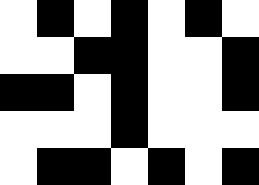[["white", "black", "white", "black", "white", "black", "white"], ["white", "white", "black", "black", "white", "white", "black"], ["black", "black", "white", "black", "white", "white", "black"], ["white", "white", "white", "black", "white", "white", "white"], ["white", "black", "black", "white", "black", "white", "black"]]